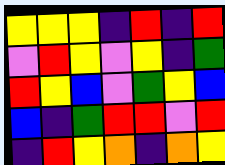[["yellow", "yellow", "yellow", "indigo", "red", "indigo", "red"], ["violet", "red", "yellow", "violet", "yellow", "indigo", "green"], ["red", "yellow", "blue", "violet", "green", "yellow", "blue"], ["blue", "indigo", "green", "red", "red", "violet", "red"], ["indigo", "red", "yellow", "orange", "indigo", "orange", "yellow"]]